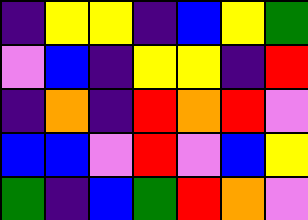[["indigo", "yellow", "yellow", "indigo", "blue", "yellow", "green"], ["violet", "blue", "indigo", "yellow", "yellow", "indigo", "red"], ["indigo", "orange", "indigo", "red", "orange", "red", "violet"], ["blue", "blue", "violet", "red", "violet", "blue", "yellow"], ["green", "indigo", "blue", "green", "red", "orange", "violet"]]